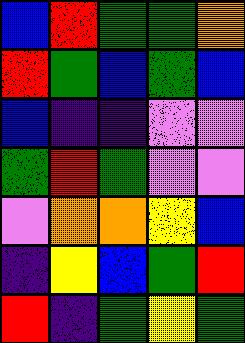[["blue", "red", "green", "green", "orange"], ["red", "green", "blue", "green", "blue"], ["blue", "indigo", "indigo", "violet", "violet"], ["green", "red", "green", "violet", "violet"], ["violet", "orange", "orange", "yellow", "blue"], ["indigo", "yellow", "blue", "green", "red"], ["red", "indigo", "green", "yellow", "green"]]